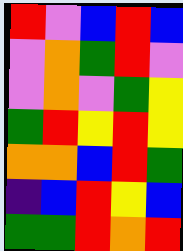[["red", "violet", "blue", "red", "blue"], ["violet", "orange", "green", "red", "violet"], ["violet", "orange", "violet", "green", "yellow"], ["green", "red", "yellow", "red", "yellow"], ["orange", "orange", "blue", "red", "green"], ["indigo", "blue", "red", "yellow", "blue"], ["green", "green", "red", "orange", "red"]]